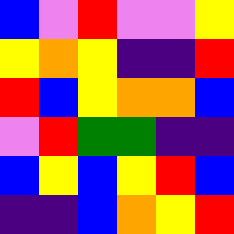[["blue", "violet", "red", "violet", "violet", "yellow"], ["yellow", "orange", "yellow", "indigo", "indigo", "red"], ["red", "blue", "yellow", "orange", "orange", "blue"], ["violet", "red", "green", "green", "indigo", "indigo"], ["blue", "yellow", "blue", "yellow", "red", "blue"], ["indigo", "indigo", "blue", "orange", "yellow", "red"]]